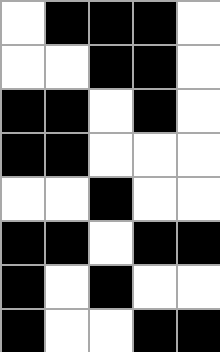[["white", "black", "black", "black", "white"], ["white", "white", "black", "black", "white"], ["black", "black", "white", "black", "white"], ["black", "black", "white", "white", "white"], ["white", "white", "black", "white", "white"], ["black", "black", "white", "black", "black"], ["black", "white", "black", "white", "white"], ["black", "white", "white", "black", "black"]]